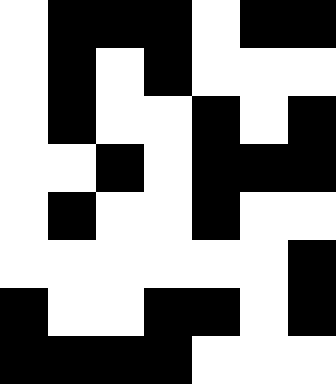[["white", "black", "black", "black", "white", "black", "black"], ["white", "black", "white", "black", "white", "white", "white"], ["white", "black", "white", "white", "black", "white", "black"], ["white", "white", "black", "white", "black", "black", "black"], ["white", "black", "white", "white", "black", "white", "white"], ["white", "white", "white", "white", "white", "white", "black"], ["black", "white", "white", "black", "black", "white", "black"], ["black", "black", "black", "black", "white", "white", "white"]]